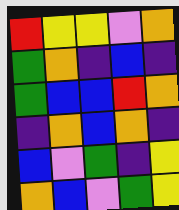[["red", "yellow", "yellow", "violet", "orange"], ["green", "orange", "indigo", "blue", "indigo"], ["green", "blue", "blue", "red", "orange"], ["indigo", "orange", "blue", "orange", "indigo"], ["blue", "violet", "green", "indigo", "yellow"], ["orange", "blue", "violet", "green", "yellow"]]